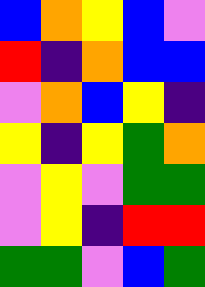[["blue", "orange", "yellow", "blue", "violet"], ["red", "indigo", "orange", "blue", "blue"], ["violet", "orange", "blue", "yellow", "indigo"], ["yellow", "indigo", "yellow", "green", "orange"], ["violet", "yellow", "violet", "green", "green"], ["violet", "yellow", "indigo", "red", "red"], ["green", "green", "violet", "blue", "green"]]